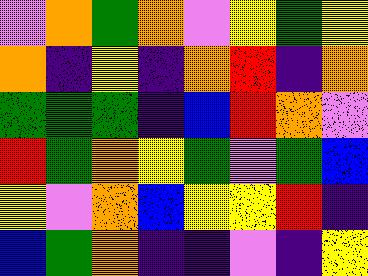[["violet", "orange", "green", "orange", "violet", "yellow", "green", "yellow"], ["orange", "indigo", "yellow", "indigo", "orange", "red", "indigo", "orange"], ["green", "green", "green", "indigo", "blue", "red", "orange", "violet"], ["red", "green", "orange", "yellow", "green", "violet", "green", "blue"], ["yellow", "violet", "orange", "blue", "yellow", "yellow", "red", "indigo"], ["blue", "green", "orange", "indigo", "indigo", "violet", "indigo", "yellow"]]